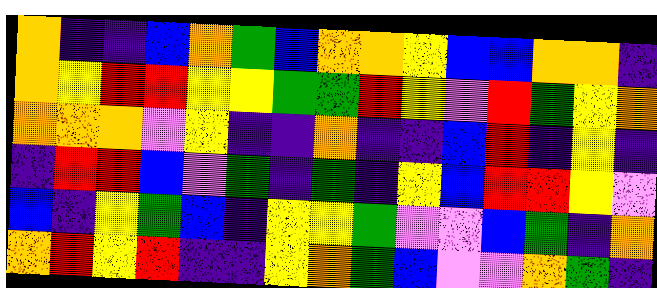[["orange", "indigo", "indigo", "blue", "orange", "green", "blue", "orange", "orange", "yellow", "blue", "blue", "orange", "orange", "indigo"], ["orange", "yellow", "red", "red", "yellow", "yellow", "green", "green", "red", "yellow", "violet", "red", "green", "yellow", "orange"], ["orange", "orange", "orange", "violet", "yellow", "indigo", "indigo", "orange", "indigo", "indigo", "blue", "red", "indigo", "yellow", "indigo"], ["indigo", "red", "red", "blue", "violet", "green", "indigo", "green", "indigo", "yellow", "blue", "red", "red", "yellow", "violet"], ["blue", "indigo", "yellow", "green", "blue", "indigo", "yellow", "yellow", "green", "violet", "violet", "blue", "green", "indigo", "orange"], ["orange", "red", "yellow", "red", "indigo", "indigo", "yellow", "orange", "green", "blue", "violet", "violet", "orange", "green", "indigo"]]